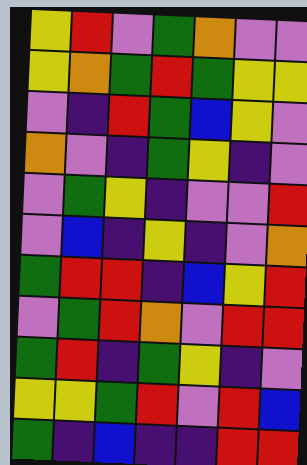[["yellow", "red", "violet", "green", "orange", "violet", "violet"], ["yellow", "orange", "green", "red", "green", "yellow", "yellow"], ["violet", "indigo", "red", "green", "blue", "yellow", "violet"], ["orange", "violet", "indigo", "green", "yellow", "indigo", "violet"], ["violet", "green", "yellow", "indigo", "violet", "violet", "red"], ["violet", "blue", "indigo", "yellow", "indigo", "violet", "orange"], ["green", "red", "red", "indigo", "blue", "yellow", "red"], ["violet", "green", "red", "orange", "violet", "red", "red"], ["green", "red", "indigo", "green", "yellow", "indigo", "violet"], ["yellow", "yellow", "green", "red", "violet", "red", "blue"], ["green", "indigo", "blue", "indigo", "indigo", "red", "red"]]